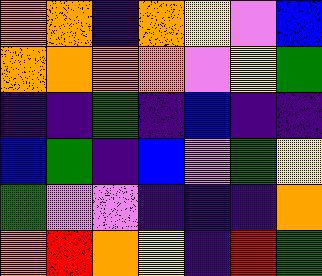[["orange", "orange", "indigo", "orange", "yellow", "violet", "blue"], ["orange", "orange", "orange", "orange", "violet", "yellow", "green"], ["indigo", "indigo", "green", "indigo", "blue", "indigo", "indigo"], ["blue", "green", "indigo", "blue", "violet", "green", "yellow"], ["green", "violet", "violet", "indigo", "indigo", "indigo", "orange"], ["orange", "red", "orange", "yellow", "indigo", "red", "green"]]